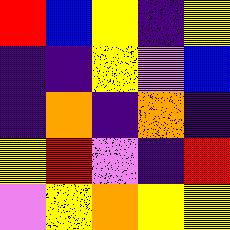[["red", "blue", "yellow", "indigo", "yellow"], ["indigo", "indigo", "yellow", "violet", "blue"], ["indigo", "orange", "indigo", "orange", "indigo"], ["yellow", "red", "violet", "indigo", "red"], ["violet", "yellow", "orange", "yellow", "yellow"]]